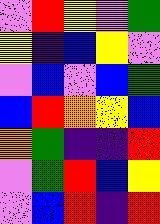[["violet", "red", "yellow", "violet", "green"], ["yellow", "indigo", "blue", "yellow", "violet"], ["violet", "blue", "violet", "blue", "green"], ["blue", "red", "orange", "yellow", "blue"], ["orange", "green", "indigo", "indigo", "red"], ["violet", "green", "red", "blue", "yellow"], ["violet", "blue", "red", "indigo", "red"]]